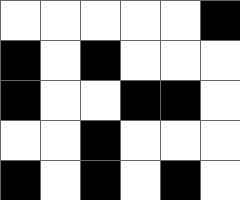[["white", "white", "white", "white", "white", "black"], ["black", "white", "black", "white", "white", "white"], ["black", "white", "white", "black", "black", "white"], ["white", "white", "black", "white", "white", "white"], ["black", "white", "black", "white", "black", "white"]]